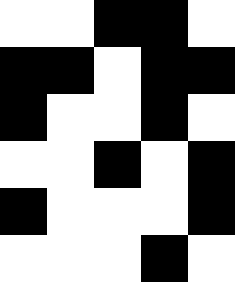[["white", "white", "black", "black", "white"], ["black", "black", "white", "black", "black"], ["black", "white", "white", "black", "white"], ["white", "white", "black", "white", "black"], ["black", "white", "white", "white", "black"], ["white", "white", "white", "black", "white"]]